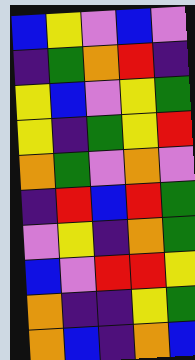[["blue", "yellow", "violet", "blue", "violet"], ["indigo", "green", "orange", "red", "indigo"], ["yellow", "blue", "violet", "yellow", "green"], ["yellow", "indigo", "green", "yellow", "red"], ["orange", "green", "violet", "orange", "violet"], ["indigo", "red", "blue", "red", "green"], ["violet", "yellow", "indigo", "orange", "green"], ["blue", "violet", "red", "red", "yellow"], ["orange", "indigo", "indigo", "yellow", "green"], ["orange", "blue", "indigo", "orange", "blue"]]